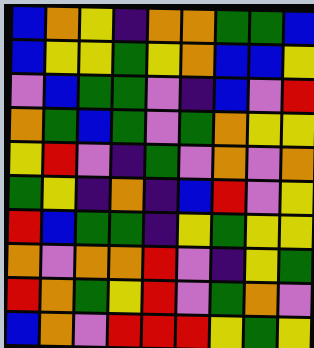[["blue", "orange", "yellow", "indigo", "orange", "orange", "green", "green", "blue"], ["blue", "yellow", "yellow", "green", "yellow", "orange", "blue", "blue", "yellow"], ["violet", "blue", "green", "green", "violet", "indigo", "blue", "violet", "red"], ["orange", "green", "blue", "green", "violet", "green", "orange", "yellow", "yellow"], ["yellow", "red", "violet", "indigo", "green", "violet", "orange", "violet", "orange"], ["green", "yellow", "indigo", "orange", "indigo", "blue", "red", "violet", "yellow"], ["red", "blue", "green", "green", "indigo", "yellow", "green", "yellow", "yellow"], ["orange", "violet", "orange", "orange", "red", "violet", "indigo", "yellow", "green"], ["red", "orange", "green", "yellow", "red", "violet", "green", "orange", "violet"], ["blue", "orange", "violet", "red", "red", "red", "yellow", "green", "yellow"]]